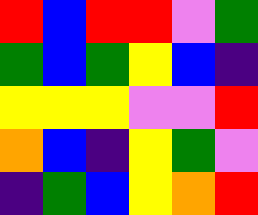[["red", "blue", "red", "red", "violet", "green"], ["green", "blue", "green", "yellow", "blue", "indigo"], ["yellow", "yellow", "yellow", "violet", "violet", "red"], ["orange", "blue", "indigo", "yellow", "green", "violet"], ["indigo", "green", "blue", "yellow", "orange", "red"]]